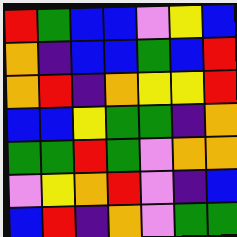[["red", "green", "blue", "blue", "violet", "yellow", "blue"], ["orange", "indigo", "blue", "blue", "green", "blue", "red"], ["orange", "red", "indigo", "orange", "yellow", "yellow", "red"], ["blue", "blue", "yellow", "green", "green", "indigo", "orange"], ["green", "green", "red", "green", "violet", "orange", "orange"], ["violet", "yellow", "orange", "red", "violet", "indigo", "blue"], ["blue", "red", "indigo", "orange", "violet", "green", "green"]]